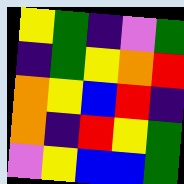[["yellow", "green", "indigo", "violet", "green"], ["indigo", "green", "yellow", "orange", "red"], ["orange", "yellow", "blue", "red", "indigo"], ["orange", "indigo", "red", "yellow", "green"], ["violet", "yellow", "blue", "blue", "green"]]